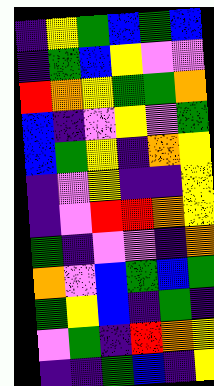[["indigo", "yellow", "green", "blue", "green", "blue"], ["indigo", "green", "blue", "yellow", "violet", "violet"], ["red", "orange", "yellow", "green", "green", "orange"], ["blue", "indigo", "violet", "yellow", "violet", "green"], ["blue", "green", "yellow", "indigo", "orange", "yellow"], ["indigo", "violet", "yellow", "indigo", "indigo", "yellow"], ["indigo", "violet", "red", "red", "orange", "yellow"], ["green", "indigo", "violet", "violet", "indigo", "orange"], ["orange", "violet", "blue", "green", "blue", "green"], ["green", "yellow", "blue", "indigo", "green", "indigo"], ["violet", "green", "indigo", "red", "orange", "yellow"], ["indigo", "indigo", "green", "blue", "indigo", "yellow"]]